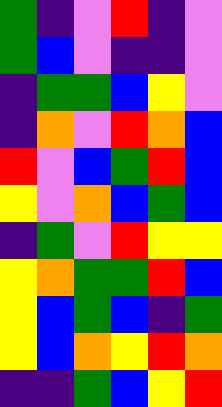[["green", "indigo", "violet", "red", "indigo", "violet"], ["green", "blue", "violet", "indigo", "indigo", "violet"], ["indigo", "green", "green", "blue", "yellow", "violet"], ["indigo", "orange", "violet", "red", "orange", "blue"], ["red", "violet", "blue", "green", "red", "blue"], ["yellow", "violet", "orange", "blue", "green", "blue"], ["indigo", "green", "violet", "red", "yellow", "yellow"], ["yellow", "orange", "green", "green", "red", "blue"], ["yellow", "blue", "green", "blue", "indigo", "green"], ["yellow", "blue", "orange", "yellow", "red", "orange"], ["indigo", "indigo", "green", "blue", "yellow", "red"]]